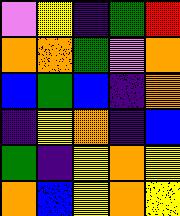[["violet", "yellow", "indigo", "green", "red"], ["orange", "orange", "green", "violet", "orange"], ["blue", "green", "blue", "indigo", "orange"], ["indigo", "yellow", "orange", "indigo", "blue"], ["green", "indigo", "yellow", "orange", "yellow"], ["orange", "blue", "yellow", "orange", "yellow"]]